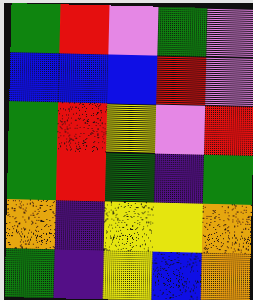[["green", "red", "violet", "green", "violet"], ["blue", "blue", "blue", "red", "violet"], ["green", "red", "yellow", "violet", "red"], ["green", "red", "green", "indigo", "green"], ["orange", "indigo", "yellow", "yellow", "orange"], ["green", "indigo", "yellow", "blue", "orange"]]